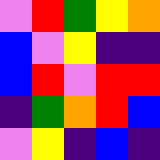[["violet", "red", "green", "yellow", "orange"], ["blue", "violet", "yellow", "indigo", "indigo"], ["blue", "red", "violet", "red", "red"], ["indigo", "green", "orange", "red", "blue"], ["violet", "yellow", "indigo", "blue", "indigo"]]